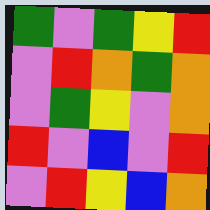[["green", "violet", "green", "yellow", "red"], ["violet", "red", "orange", "green", "orange"], ["violet", "green", "yellow", "violet", "orange"], ["red", "violet", "blue", "violet", "red"], ["violet", "red", "yellow", "blue", "orange"]]